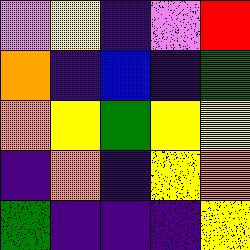[["violet", "yellow", "indigo", "violet", "red"], ["orange", "indigo", "blue", "indigo", "green"], ["orange", "yellow", "green", "yellow", "yellow"], ["indigo", "orange", "indigo", "yellow", "orange"], ["green", "indigo", "indigo", "indigo", "yellow"]]